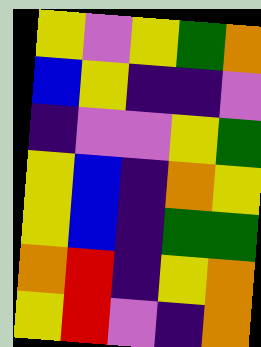[["yellow", "violet", "yellow", "green", "orange"], ["blue", "yellow", "indigo", "indigo", "violet"], ["indigo", "violet", "violet", "yellow", "green"], ["yellow", "blue", "indigo", "orange", "yellow"], ["yellow", "blue", "indigo", "green", "green"], ["orange", "red", "indigo", "yellow", "orange"], ["yellow", "red", "violet", "indigo", "orange"]]